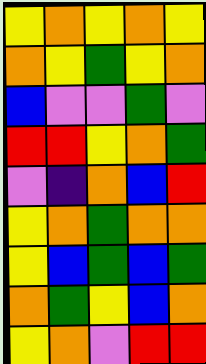[["yellow", "orange", "yellow", "orange", "yellow"], ["orange", "yellow", "green", "yellow", "orange"], ["blue", "violet", "violet", "green", "violet"], ["red", "red", "yellow", "orange", "green"], ["violet", "indigo", "orange", "blue", "red"], ["yellow", "orange", "green", "orange", "orange"], ["yellow", "blue", "green", "blue", "green"], ["orange", "green", "yellow", "blue", "orange"], ["yellow", "orange", "violet", "red", "red"]]